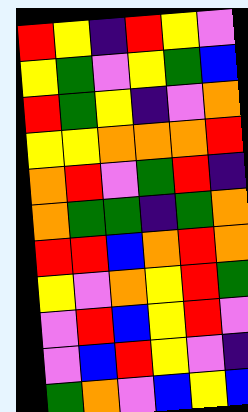[["red", "yellow", "indigo", "red", "yellow", "violet"], ["yellow", "green", "violet", "yellow", "green", "blue"], ["red", "green", "yellow", "indigo", "violet", "orange"], ["yellow", "yellow", "orange", "orange", "orange", "red"], ["orange", "red", "violet", "green", "red", "indigo"], ["orange", "green", "green", "indigo", "green", "orange"], ["red", "red", "blue", "orange", "red", "orange"], ["yellow", "violet", "orange", "yellow", "red", "green"], ["violet", "red", "blue", "yellow", "red", "violet"], ["violet", "blue", "red", "yellow", "violet", "indigo"], ["green", "orange", "violet", "blue", "yellow", "blue"]]